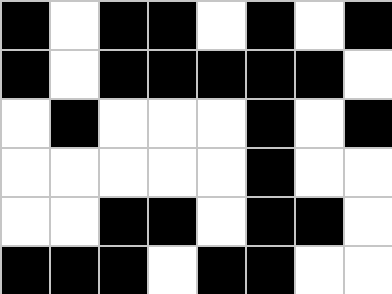[["black", "white", "black", "black", "white", "black", "white", "black"], ["black", "white", "black", "black", "black", "black", "black", "white"], ["white", "black", "white", "white", "white", "black", "white", "black"], ["white", "white", "white", "white", "white", "black", "white", "white"], ["white", "white", "black", "black", "white", "black", "black", "white"], ["black", "black", "black", "white", "black", "black", "white", "white"]]